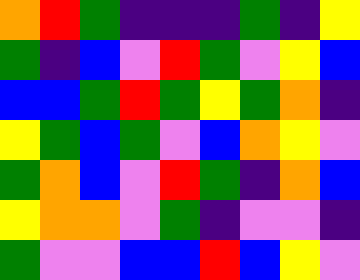[["orange", "red", "green", "indigo", "indigo", "indigo", "green", "indigo", "yellow"], ["green", "indigo", "blue", "violet", "red", "green", "violet", "yellow", "blue"], ["blue", "blue", "green", "red", "green", "yellow", "green", "orange", "indigo"], ["yellow", "green", "blue", "green", "violet", "blue", "orange", "yellow", "violet"], ["green", "orange", "blue", "violet", "red", "green", "indigo", "orange", "blue"], ["yellow", "orange", "orange", "violet", "green", "indigo", "violet", "violet", "indigo"], ["green", "violet", "violet", "blue", "blue", "red", "blue", "yellow", "violet"]]